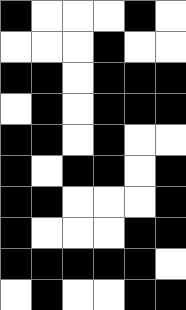[["black", "white", "white", "white", "black", "white"], ["white", "white", "white", "black", "white", "white"], ["black", "black", "white", "black", "black", "black"], ["white", "black", "white", "black", "black", "black"], ["black", "black", "white", "black", "white", "white"], ["black", "white", "black", "black", "white", "black"], ["black", "black", "white", "white", "white", "black"], ["black", "white", "white", "white", "black", "black"], ["black", "black", "black", "black", "black", "white"], ["white", "black", "white", "white", "black", "black"]]